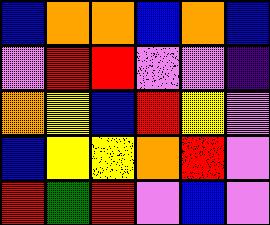[["blue", "orange", "orange", "blue", "orange", "blue"], ["violet", "red", "red", "violet", "violet", "indigo"], ["orange", "yellow", "blue", "red", "yellow", "violet"], ["blue", "yellow", "yellow", "orange", "red", "violet"], ["red", "green", "red", "violet", "blue", "violet"]]